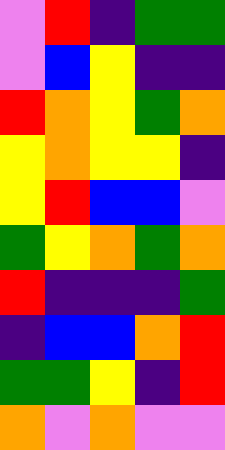[["violet", "red", "indigo", "green", "green"], ["violet", "blue", "yellow", "indigo", "indigo"], ["red", "orange", "yellow", "green", "orange"], ["yellow", "orange", "yellow", "yellow", "indigo"], ["yellow", "red", "blue", "blue", "violet"], ["green", "yellow", "orange", "green", "orange"], ["red", "indigo", "indigo", "indigo", "green"], ["indigo", "blue", "blue", "orange", "red"], ["green", "green", "yellow", "indigo", "red"], ["orange", "violet", "orange", "violet", "violet"]]